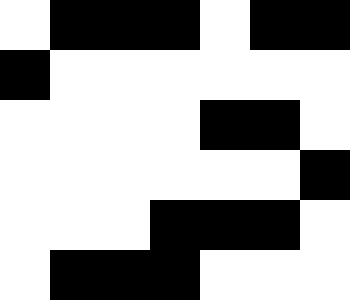[["white", "black", "black", "black", "white", "black", "black"], ["black", "white", "white", "white", "white", "white", "white"], ["white", "white", "white", "white", "black", "black", "white"], ["white", "white", "white", "white", "white", "white", "black"], ["white", "white", "white", "black", "black", "black", "white"], ["white", "black", "black", "black", "white", "white", "white"]]